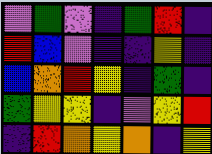[["violet", "green", "violet", "indigo", "green", "red", "indigo"], ["red", "blue", "violet", "indigo", "indigo", "yellow", "indigo"], ["blue", "orange", "red", "yellow", "indigo", "green", "indigo"], ["green", "yellow", "yellow", "indigo", "violet", "yellow", "red"], ["indigo", "red", "orange", "yellow", "orange", "indigo", "yellow"]]